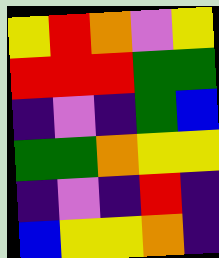[["yellow", "red", "orange", "violet", "yellow"], ["red", "red", "red", "green", "green"], ["indigo", "violet", "indigo", "green", "blue"], ["green", "green", "orange", "yellow", "yellow"], ["indigo", "violet", "indigo", "red", "indigo"], ["blue", "yellow", "yellow", "orange", "indigo"]]